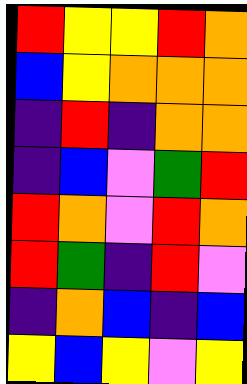[["red", "yellow", "yellow", "red", "orange"], ["blue", "yellow", "orange", "orange", "orange"], ["indigo", "red", "indigo", "orange", "orange"], ["indigo", "blue", "violet", "green", "red"], ["red", "orange", "violet", "red", "orange"], ["red", "green", "indigo", "red", "violet"], ["indigo", "orange", "blue", "indigo", "blue"], ["yellow", "blue", "yellow", "violet", "yellow"]]